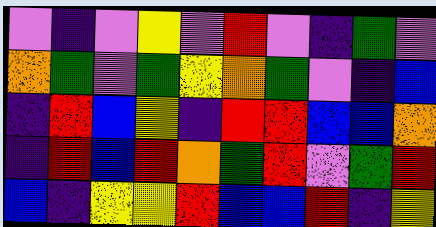[["violet", "indigo", "violet", "yellow", "violet", "red", "violet", "indigo", "green", "violet"], ["orange", "green", "violet", "green", "yellow", "orange", "green", "violet", "indigo", "blue"], ["indigo", "red", "blue", "yellow", "indigo", "red", "red", "blue", "blue", "orange"], ["indigo", "red", "blue", "red", "orange", "green", "red", "violet", "green", "red"], ["blue", "indigo", "yellow", "yellow", "red", "blue", "blue", "red", "indigo", "yellow"]]